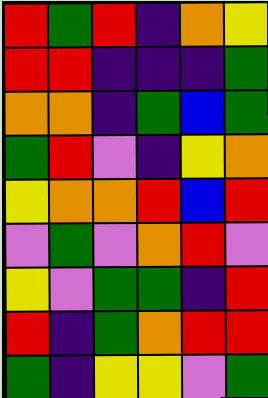[["red", "green", "red", "indigo", "orange", "yellow"], ["red", "red", "indigo", "indigo", "indigo", "green"], ["orange", "orange", "indigo", "green", "blue", "green"], ["green", "red", "violet", "indigo", "yellow", "orange"], ["yellow", "orange", "orange", "red", "blue", "red"], ["violet", "green", "violet", "orange", "red", "violet"], ["yellow", "violet", "green", "green", "indigo", "red"], ["red", "indigo", "green", "orange", "red", "red"], ["green", "indigo", "yellow", "yellow", "violet", "green"]]